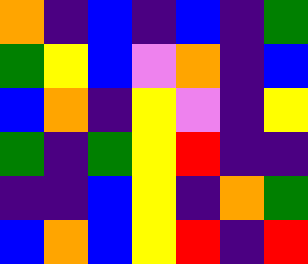[["orange", "indigo", "blue", "indigo", "blue", "indigo", "green"], ["green", "yellow", "blue", "violet", "orange", "indigo", "blue"], ["blue", "orange", "indigo", "yellow", "violet", "indigo", "yellow"], ["green", "indigo", "green", "yellow", "red", "indigo", "indigo"], ["indigo", "indigo", "blue", "yellow", "indigo", "orange", "green"], ["blue", "orange", "blue", "yellow", "red", "indigo", "red"]]